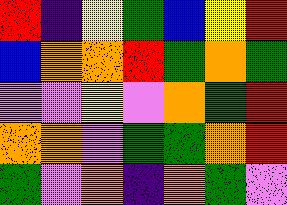[["red", "indigo", "yellow", "green", "blue", "yellow", "red"], ["blue", "orange", "orange", "red", "green", "orange", "green"], ["violet", "violet", "yellow", "violet", "orange", "green", "red"], ["orange", "orange", "violet", "green", "green", "orange", "red"], ["green", "violet", "orange", "indigo", "orange", "green", "violet"]]